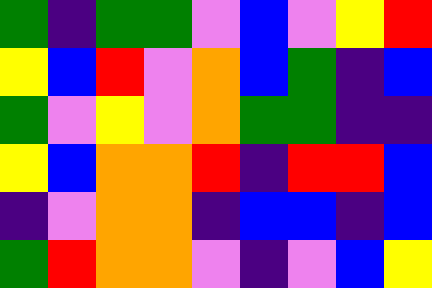[["green", "indigo", "green", "green", "violet", "blue", "violet", "yellow", "red"], ["yellow", "blue", "red", "violet", "orange", "blue", "green", "indigo", "blue"], ["green", "violet", "yellow", "violet", "orange", "green", "green", "indigo", "indigo"], ["yellow", "blue", "orange", "orange", "red", "indigo", "red", "red", "blue"], ["indigo", "violet", "orange", "orange", "indigo", "blue", "blue", "indigo", "blue"], ["green", "red", "orange", "orange", "violet", "indigo", "violet", "blue", "yellow"]]